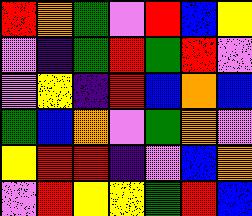[["red", "orange", "green", "violet", "red", "blue", "yellow"], ["violet", "indigo", "green", "red", "green", "red", "violet"], ["violet", "yellow", "indigo", "red", "blue", "orange", "blue"], ["green", "blue", "orange", "violet", "green", "orange", "violet"], ["yellow", "red", "red", "indigo", "violet", "blue", "orange"], ["violet", "red", "yellow", "yellow", "green", "red", "blue"]]